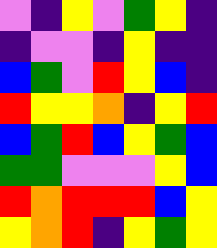[["violet", "indigo", "yellow", "violet", "green", "yellow", "indigo"], ["indigo", "violet", "violet", "indigo", "yellow", "indigo", "indigo"], ["blue", "green", "violet", "red", "yellow", "blue", "indigo"], ["red", "yellow", "yellow", "orange", "indigo", "yellow", "red"], ["blue", "green", "red", "blue", "yellow", "green", "blue"], ["green", "green", "violet", "violet", "violet", "yellow", "blue"], ["red", "orange", "red", "red", "red", "blue", "yellow"], ["yellow", "orange", "red", "indigo", "yellow", "green", "yellow"]]